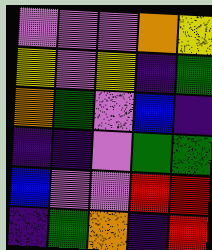[["violet", "violet", "violet", "orange", "yellow"], ["yellow", "violet", "yellow", "indigo", "green"], ["orange", "green", "violet", "blue", "indigo"], ["indigo", "indigo", "violet", "green", "green"], ["blue", "violet", "violet", "red", "red"], ["indigo", "green", "orange", "indigo", "red"]]